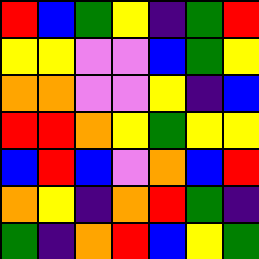[["red", "blue", "green", "yellow", "indigo", "green", "red"], ["yellow", "yellow", "violet", "violet", "blue", "green", "yellow"], ["orange", "orange", "violet", "violet", "yellow", "indigo", "blue"], ["red", "red", "orange", "yellow", "green", "yellow", "yellow"], ["blue", "red", "blue", "violet", "orange", "blue", "red"], ["orange", "yellow", "indigo", "orange", "red", "green", "indigo"], ["green", "indigo", "orange", "red", "blue", "yellow", "green"]]